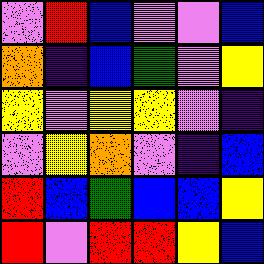[["violet", "red", "blue", "violet", "violet", "blue"], ["orange", "indigo", "blue", "green", "violet", "yellow"], ["yellow", "violet", "yellow", "yellow", "violet", "indigo"], ["violet", "yellow", "orange", "violet", "indigo", "blue"], ["red", "blue", "green", "blue", "blue", "yellow"], ["red", "violet", "red", "red", "yellow", "blue"]]